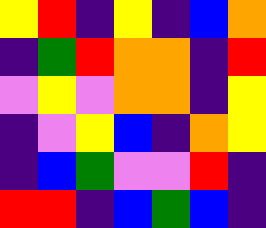[["yellow", "red", "indigo", "yellow", "indigo", "blue", "orange"], ["indigo", "green", "red", "orange", "orange", "indigo", "red"], ["violet", "yellow", "violet", "orange", "orange", "indigo", "yellow"], ["indigo", "violet", "yellow", "blue", "indigo", "orange", "yellow"], ["indigo", "blue", "green", "violet", "violet", "red", "indigo"], ["red", "red", "indigo", "blue", "green", "blue", "indigo"]]